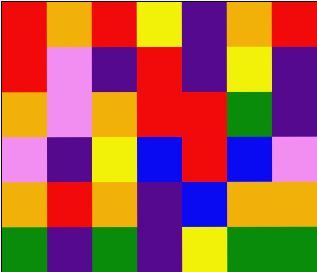[["red", "orange", "red", "yellow", "indigo", "orange", "red"], ["red", "violet", "indigo", "red", "indigo", "yellow", "indigo"], ["orange", "violet", "orange", "red", "red", "green", "indigo"], ["violet", "indigo", "yellow", "blue", "red", "blue", "violet"], ["orange", "red", "orange", "indigo", "blue", "orange", "orange"], ["green", "indigo", "green", "indigo", "yellow", "green", "green"]]